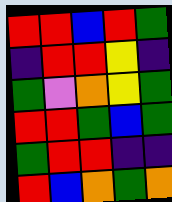[["red", "red", "blue", "red", "green"], ["indigo", "red", "red", "yellow", "indigo"], ["green", "violet", "orange", "yellow", "green"], ["red", "red", "green", "blue", "green"], ["green", "red", "red", "indigo", "indigo"], ["red", "blue", "orange", "green", "orange"]]